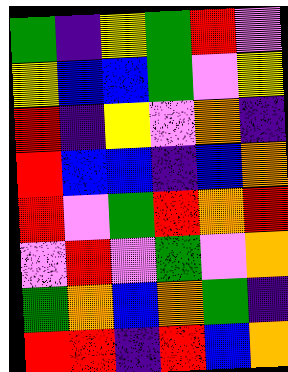[["green", "indigo", "yellow", "green", "red", "violet"], ["yellow", "blue", "blue", "green", "violet", "yellow"], ["red", "indigo", "yellow", "violet", "orange", "indigo"], ["red", "blue", "blue", "indigo", "blue", "orange"], ["red", "violet", "green", "red", "orange", "red"], ["violet", "red", "violet", "green", "violet", "orange"], ["green", "orange", "blue", "orange", "green", "indigo"], ["red", "red", "indigo", "red", "blue", "orange"]]